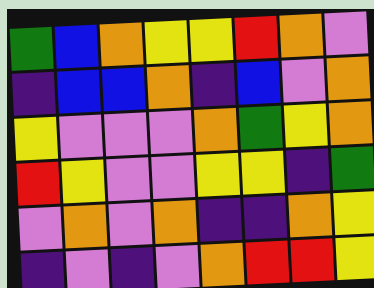[["green", "blue", "orange", "yellow", "yellow", "red", "orange", "violet"], ["indigo", "blue", "blue", "orange", "indigo", "blue", "violet", "orange"], ["yellow", "violet", "violet", "violet", "orange", "green", "yellow", "orange"], ["red", "yellow", "violet", "violet", "yellow", "yellow", "indigo", "green"], ["violet", "orange", "violet", "orange", "indigo", "indigo", "orange", "yellow"], ["indigo", "violet", "indigo", "violet", "orange", "red", "red", "yellow"]]